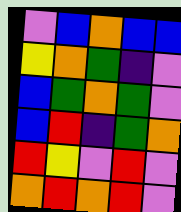[["violet", "blue", "orange", "blue", "blue"], ["yellow", "orange", "green", "indigo", "violet"], ["blue", "green", "orange", "green", "violet"], ["blue", "red", "indigo", "green", "orange"], ["red", "yellow", "violet", "red", "violet"], ["orange", "red", "orange", "red", "violet"]]